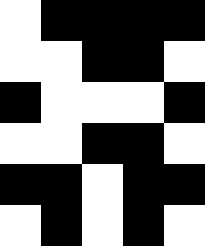[["white", "black", "black", "black", "black"], ["white", "white", "black", "black", "white"], ["black", "white", "white", "white", "black"], ["white", "white", "black", "black", "white"], ["black", "black", "white", "black", "black"], ["white", "black", "white", "black", "white"]]